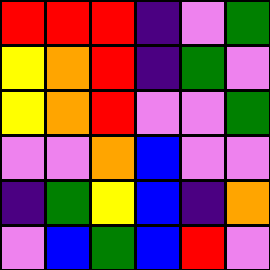[["red", "red", "red", "indigo", "violet", "green"], ["yellow", "orange", "red", "indigo", "green", "violet"], ["yellow", "orange", "red", "violet", "violet", "green"], ["violet", "violet", "orange", "blue", "violet", "violet"], ["indigo", "green", "yellow", "blue", "indigo", "orange"], ["violet", "blue", "green", "blue", "red", "violet"]]